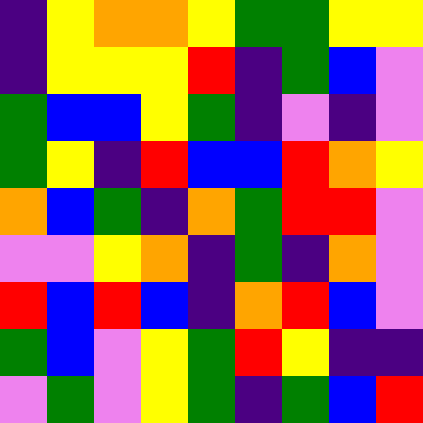[["indigo", "yellow", "orange", "orange", "yellow", "green", "green", "yellow", "yellow"], ["indigo", "yellow", "yellow", "yellow", "red", "indigo", "green", "blue", "violet"], ["green", "blue", "blue", "yellow", "green", "indigo", "violet", "indigo", "violet"], ["green", "yellow", "indigo", "red", "blue", "blue", "red", "orange", "yellow"], ["orange", "blue", "green", "indigo", "orange", "green", "red", "red", "violet"], ["violet", "violet", "yellow", "orange", "indigo", "green", "indigo", "orange", "violet"], ["red", "blue", "red", "blue", "indigo", "orange", "red", "blue", "violet"], ["green", "blue", "violet", "yellow", "green", "red", "yellow", "indigo", "indigo"], ["violet", "green", "violet", "yellow", "green", "indigo", "green", "blue", "red"]]